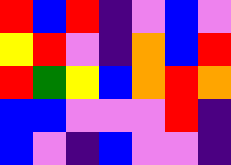[["red", "blue", "red", "indigo", "violet", "blue", "violet"], ["yellow", "red", "violet", "indigo", "orange", "blue", "red"], ["red", "green", "yellow", "blue", "orange", "red", "orange"], ["blue", "blue", "violet", "violet", "violet", "red", "indigo"], ["blue", "violet", "indigo", "blue", "violet", "violet", "indigo"]]